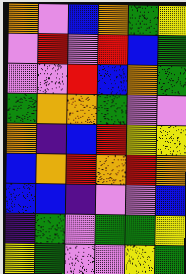[["orange", "violet", "blue", "orange", "green", "yellow"], ["violet", "red", "violet", "red", "blue", "green"], ["violet", "violet", "red", "blue", "orange", "green"], ["green", "orange", "orange", "green", "violet", "violet"], ["orange", "indigo", "blue", "red", "yellow", "yellow"], ["blue", "orange", "red", "orange", "red", "orange"], ["blue", "blue", "indigo", "violet", "violet", "blue"], ["indigo", "green", "violet", "green", "green", "yellow"], ["yellow", "green", "violet", "violet", "yellow", "green"]]